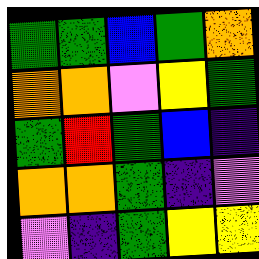[["green", "green", "blue", "green", "orange"], ["orange", "orange", "violet", "yellow", "green"], ["green", "red", "green", "blue", "indigo"], ["orange", "orange", "green", "indigo", "violet"], ["violet", "indigo", "green", "yellow", "yellow"]]